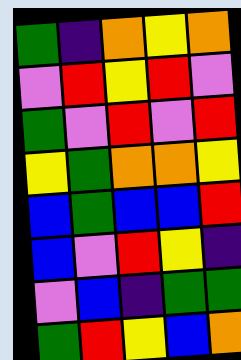[["green", "indigo", "orange", "yellow", "orange"], ["violet", "red", "yellow", "red", "violet"], ["green", "violet", "red", "violet", "red"], ["yellow", "green", "orange", "orange", "yellow"], ["blue", "green", "blue", "blue", "red"], ["blue", "violet", "red", "yellow", "indigo"], ["violet", "blue", "indigo", "green", "green"], ["green", "red", "yellow", "blue", "orange"]]